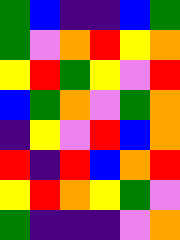[["green", "blue", "indigo", "indigo", "blue", "green"], ["green", "violet", "orange", "red", "yellow", "orange"], ["yellow", "red", "green", "yellow", "violet", "red"], ["blue", "green", "orange", "violet", "green", "orange"], ["indigo", "yellow", "violet", "red", "blue", "orange"], ["red", "indigo", "red", "blue", "orange", "red"], ["yellow", "red", "orange", "yellow", "green", "violet"], ["green", "indigo", "indigo", "indigo", "violet", "orange"]]